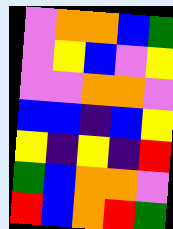[["violet", "orange", "orange", "blue", "green"], ["violet", "yellow", "blue", "violet", "yellow"], ["violet", "violet", "orange", "orange", "violet"], ["blue", "blue", "indigo", "blue", "yellow"], ["yellow", "indigo", "yellow", "indigo", "red"], ["green", "blue", "orange", "orange", "violet"], ["red", "blue", "orange", "red", "green"]]